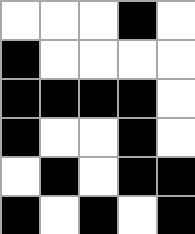[["white", "white", "white", "black", "white"], ["black", "white", "white", "white", "white"], ["black", "black", "black", "black", "white"], ["black", "white", "white", "black", "white"], ["white", "black", "white", "black", "black"], ["black", "white", "black", "white", "black"]]